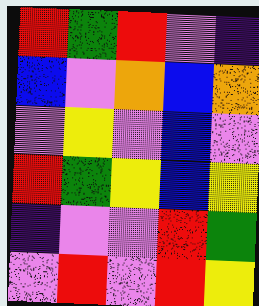[["red", "green", "red", "violet", "indigo"], ["blue", "violet", "orange", "blue", "orange"], ["violet", "yellow", "violet", "blue", "violet"], ["red", "green", "yellow", "blue", "yellow"], ["indigo", "violet", "violet", "red", "green"], ["violet", "red", "violet", "red", "yellow"]]